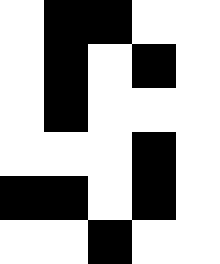[["white", "black", "black", "white", "white"], ["white", "black", "white", "black", "white"], ["white", "black", "white", "white", "white"], ["white", "white", "white", "black", "white"], ["black", "black", "white", "black", "white"], ["white", "white", "black", "white", "white"]]